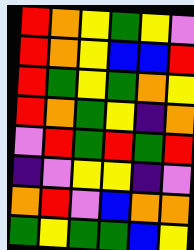[["red", "orange", "yellow", "green", "yellow", "violet"], ["red", "orange", "yellow", "blue", "blue", "red"], ["red", "green", "yellow", "green", "orange", "yellow"], ["red", "orange", "green", "yellow", "indigo", "orange"], ["violet", "red", "green", "red", "green", "red"], ["indigo", "violet", "yellow", "yellow", "indigo", "violet"], ["orange", "red", "violet", "blue", "orange", "orange"], ["green", "yellow", "green", "green", "blue", "yellow"]]